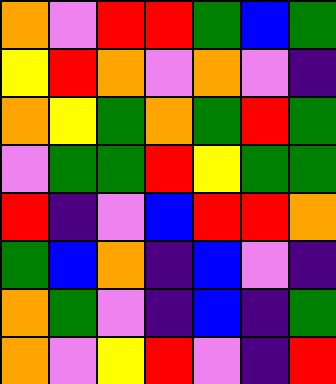[["orange", "violet", "red", "red", "green", "blue", "green"], ["yellow", "red", "orange", "violet", "orange", "violet", "indigo"], ["orange", "yellow", "green", "orange", "green", "red", "green"], ["violet", "green", "green", "red", "yellow", "green", "green"], ["red", "indigo", "violet", "blue", "red", "red", "orange"], ["green", "blue", "orange", "indigo", "blue", "violet", "indigo"], ["orange", "green", "violet", "indigo", "blue", "indigo", "green"], ["orange", "violet", "yellow", "red", "violet", "indigo", "red"]]